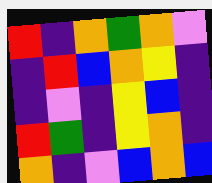[["red", "indigo", "orange", "green", "orange", "violet"], ["indigo", "red", "blue", "orange", "yellow", "indigo"], ["indigo", "violet", "indigo", "yellow", "blue", "indigo"], ["red", "green", "indigo", "yellow", "orange", "indigo"], ["orange", "indigo", "violet", "blue", "orange", "blue"]]